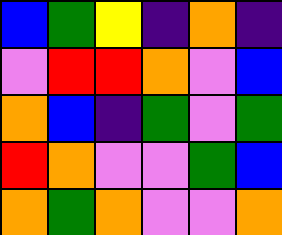[["blue", "green", "yellow", "indigo", "orange", "indigo"], ["violet", "red", "red", "orange", "violet", "blue"], ["orange", "blue", "indigo", "green", "violet", "green"], ["red", "orange", "violet", "violet", "green", "blue"], ["orange", "green", "orange", "violet", "violet", "orange"]]